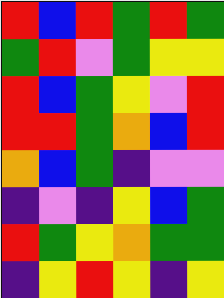[["red", "blue", "red", "green", "red", "green"], ["green", "red", "violet", "green", "yellow", "yellow"], ["red", "blue", "green", "yellow", "violet", "red"], ["red", "red", "green", "orange", "blue", "red"], ["orange", "blue", "green", "indigo", "violet", "violet"], ["indigo", "violet", "indigo", "yellow", "blue", "green"], ["red", "green", "yellow", "orange", "green", "green"], ["indigo", "yellow", "red", "yellow", "indigo", "yellow"]]